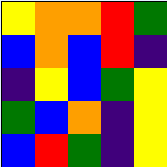[["yellow", "orange", "orange", "red", "green"], ["blue", "orange", "blue", "red", "indigo"], ["indigo", "yellow", "blue", "green", "yellow"], ["green", "blue", "orange", "indigo", "yellow"], ["blue", "red", "green", "indigo", "yellow"]]